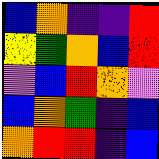[["blue", "orange", "indigo", "indigo", "red"], ["yellow", "green", "orange", "blue", "red"], ["violet", "blue", "red", "orange", "violet"], ["blue", "orange", "green", "indigo", "blue"], ["orange", "red", "red", "indigo", "blue"]]